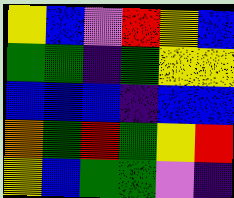[["yellow", "blue", "violet", "red", "yellow", "blue"], ["green", "green", "indigo", "green", "yellow", "yellow"], ["blue", "blue", "blue", "indigo", "blue", "blue"], ["orange", "green", "red", "green", "yellow", "red"], ["yellow", "blue", "green", "green", "violet", "indigo"]]